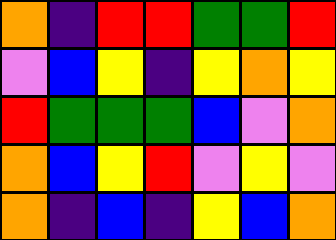[["orange", "indigo", "red", "red", "green", "green", "red"], ["violet", "blue", "yellow", "indigo", "yellow", "orange", "yellow"], ["red", "green", "green", "green", "blue", "violet", "orange"], ["orange", "blue", "yellow", "red", "violet", "yellow", "violet"], ["orange", "indigo", "blue", "indigo", "yellow", "blue", "orange"]]